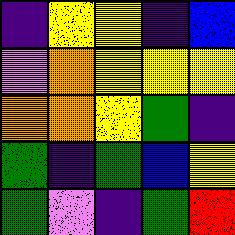[["indigo", "yellow", "yellow", "indigo", "blue"], ["violet", "orange", "yellow", "yellow", "yellow"], ["orange", "orange", "yellow", "green", "indigo"], ["green", "indigo", "green", "blue", "yellow"], ["green", "violet", "indigo", "green", "red"]]